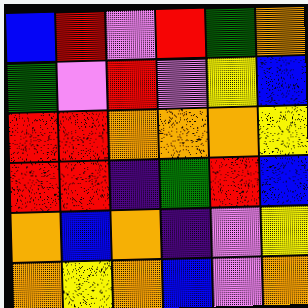[["blue", "red", "violet", "red", "green", "orange"], ["green", "violet", "red", "violet", "yellow", "blue"], ["red", "red", "orange", "orange", "orange", "yellow"], ["red", "red", "indigo", "green", "red", "blue"], ["orange", "blue", "orange", "indigo", "violet", "yellow"], ["orange", "yellow", "orange", "blue", "violet", "orange"]]